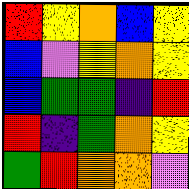[["red", "yellow", "orange", "blue", "yellow"], ["blue", "violet", "yellow", "orange", "yellow"], ["blue", "green", "green", "indigo", "red"], ["red", "indigo", "green", "orange", "yellow"], ["green", "red", "orange", "orange", "violet"]]